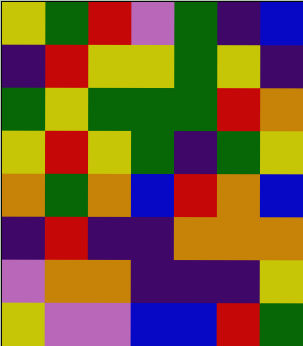[["yellow", "green", "red", "violet", "green", "indigo", "blue"], ["indigo", "red", "yellow", "yellow", "green", "yellow", "indigo"], ["green", "yellow", "green", "green", "green", "red", "orange"], ["yellow", "red", "yellow", "green", "indigo", "green", "yellow"], ["orange", "green", "orange", "blue", "red", "orange", "blue"], ["indigo", "red", "indigo", "indigo", "orange", "orange", "orange"], ["violet", "orange", "orange", "indigo", "indigo", "indigo", "yellow"], ["yellow", "violet", "violet", "blue", "blue", "red", "green"]]